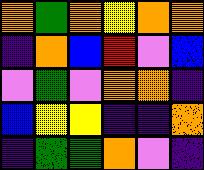[["orange", "green", "orange", "yellow", "orange", "orange"], ["indigo", "orange", "blue", "red", "violet", "blue"], ["violet", "green", "violet", "orange", "orange", "indigo"], ["blue", "yellow", "yellow", "indigo", "indigo", "orange"], ["indigo", "green", "green", "orange", "violet", "indigo"]]